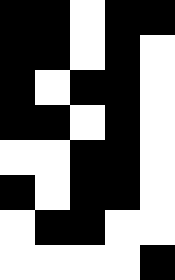[["black", "black", "white", "black", "black"], ["black", "black", "white", "black", "white"], ["black", "white", "black", "black", "white"], ["black", "black", "white", "black", "white"], ["white", "white", "black", "black", "white"], ["black", "white", "black", "black", "white"], ["white", "black", "black", "white", "white"], ["white", "white", "white", "white", "black"]]